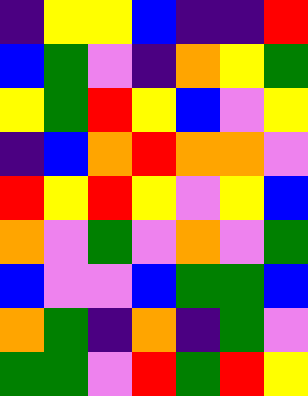[["indigo", "yellow", "yellow", "blue", "indigo", "indigo", "red"], ["blue", "green", "violet", "indigo", "orange", "yellow", "green"], ["yellow", "green", "red", "yellow", "blue", "violet", "yellow"], ["indigo", "blue", "orange", "red", "orange", "orange", "violet"], ["red", "yellow", "red", "yellow", "violet", "yellow", "blue"], ["orange", "violet", "green", "violet", "orange", "violet", "green"], ["blue", "violet", "violet", "blue", "green", "green", "blue"], ["orange", "green", "indigo", "orange", "indigo", "green", "violet"], ["green", "green", "violet", "red", "green", "red", "yellow"]]